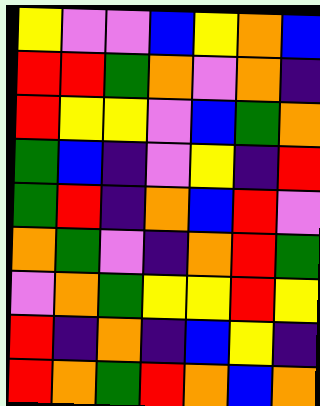[["yellow", "violet", "violet", "blue", "yellow", "orange", "blue"], ["red", "red", "green", "orange", "violet", "orange", "indigo"], ["red", "yellow", "yellow", "violet", "blue", "green", "orange"], ["green", "blue", "indigo", "violet", "yellow", "indigo", "red"], ["green", "red", "indigo", "orange", "blue", "red", "violet"], ["orange", "green", "violet", "indigo", "orange", "red", "green"], ["violet", "orange", "green", "yellow", "yellow", "red", "yellow"], ["red", "indigo", "orange", "indigo", "blue", "yellow", "indigo"], ["red", "orange", "green", "red", "orange", "blue", "orange"]]